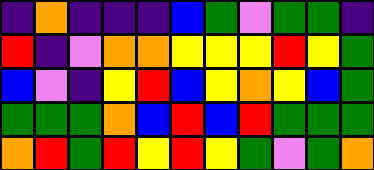[["indigo", "orange", "indigo", "indigo", "indigo", "blue", "green", "violet", "green", "green", "indigo"], ["red", "indigo", "violet", "orange", "orange", "yellow", "yellow", "yellow", "red", "yellow", "green"], ["blue", "violet", "indigo", "yellow", "red", "blue", "yellow", "orange", "yellow", "blue", "green"], ["green", "green", "green", "orange", "blue", "red", "blue", "red", "green", "green", "green"], ["orange", "red", "green", "red", "yellow", "red", "yellow", "green", "violet", "green", "orange"]]